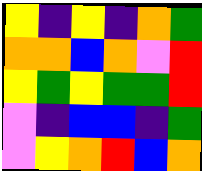[["yellow", "indigo", "yellow", "indigo", "orange", "green"], ["orange", "orange", "blue", "orange", "violet", "red"], ["yellow", "green", "yellow", "green", "green", "red"], ["violet", "indigo", "blue", "blue", "indigo", "green"], ["violet", "yellow", "orange", "red", "blue", "orange"]]